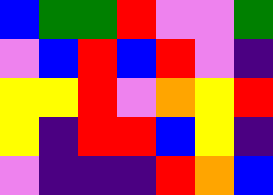[["blue", "green", "green", "red", "violet", "violet", "green"], ["violet", "blue", "red", "blue", "red", "violet", "indigo"], ["yellow", "yellow", "red", "violet", "orange", "yellow", "red"], ["yellow", "indigo", "red", "red", "blue", "yellow", "indigo"], ["violet", "indigo", "indigo", "indigo", "red", "orange", "blue"]]